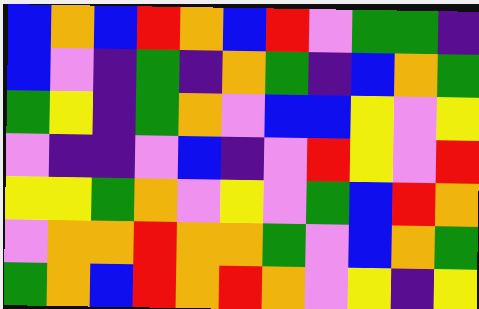[["blue", "orange", "blue", "red", "orange", "blue", "red", "violet", "green", "green", "indigo"], ["blue", "violet", "indigo", "green", "indigo", "orange", "green", "indigo", "blue", "orange", "green"], ["green", "yellow", "indigo", "green", "orange", "violet", "blue", "blue", "yellow", "violet", "yellow"], ["violet", "indigo", "indigo", "violet", "blue", "indigo", "violet", "red", "yellow", "violet", "red"], ["yellow", "yellow", "green", "orange", "violet", "yellow", "violet", "green", "blue", "red", "orange"], ["violet", "orange", "orange", "red", "orange", "orange", "green", "violet", "blue", "orange", "green"], ["green", "orange", "blue", "red", "orange", "red", "orange", "violet", "yellow", "indigo", "yellow"]]